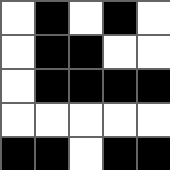[["white", "black", "white", "black", "white"], ["white", "black", "black", "white", "white"], ["white", "black", "black", "black", "black"], ["white", "white", "white", "white", "white"], ["black", "black", "white", "black", "black"]]